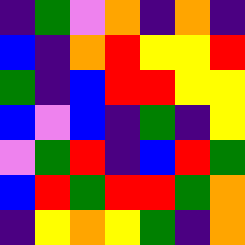[["indigo", "green", "violet", "orange", "indigo", "orange", "indigo"], ["blue", "indigo", "orange", "red", "yellow", "yellow", "red"], ["green", "indigo", "blue", "red", "red", "yellow", "yellow"], ["blue", "violet", "blue", "indigo", "green", "indigo", "yellow"], ["violet", "green", "red", "indigo", "blue", "red", "green"], ["blue", "red", "green", "red", "red", "green", "orange"], ["indigo", "yellow", "orange", "yellow", "green", "indigo", "orange"]]